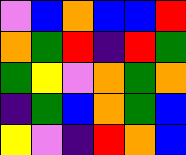[["violet", "blue", "orange", "blue", "blue", "red"], ["orange", "green", "red", "indigo", "red", "green"], ["green", "yellow", "violet", "orange", "green", "orange"], ["indigo", "green", "blue", "orange", "green", "blue"], ["yellow", "violet", "indigo", "red", "orange", "blue"]]